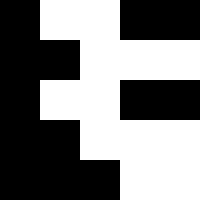[["black", "white", "white", "black", "black"], ["black", "black", "white", "white", "white"], ["black", "white", "white", "black", "black"], ["black", "black", "white", "white", "white"], ["black", "black", "black", "white", "white"]]